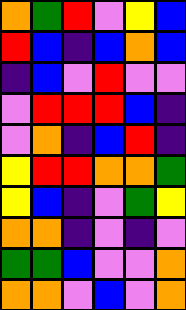[["orange", "green", "red", "violet", "yellow", "blue"], ["red", "blue", "indigo", "blue", "orange", "blue"], ["indigo", "blue", "violet", "red", "violet", "violet"], ["violet", "red", "red", "red", "blue", "indigo"], ["violet", "orange", "indigo", "blue", "red", "indigo"], ["yellow", "red", "red", "orange", "orange", "green"], ["yellow", "blue", "indigo", "violet", "green", "yellow"], ["orange", "orange", "indigo", "violet", "indigo", "violet"], ["green", "green", "blue", "violet", "violet", "orange"], ["orange", "orange", "violet", "blue", "violet", "orange"]]